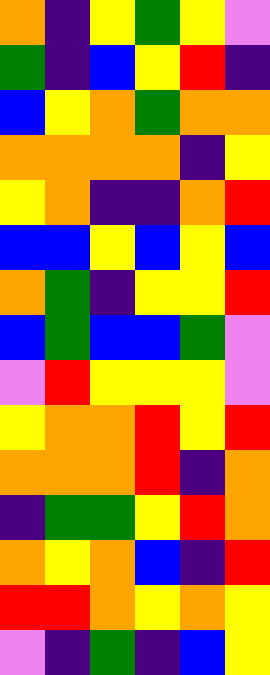[["orange", "indigo", "yellow", "green", "yellow", "violet"], ["green", "indigo", "blue", "yellow", "red", "indigo"], ["blue", "yellow", "orange", "green", "orange", "orange"], ["orange", "orange", "orange", "orange", "indigo", "yellow"], ["yellow", "orange", "indigo", "indigo", "orange", "red"], ["blue", "blue", "yellow", "blue", "yellow", "blue"], ["orange", "green", "indigo", "yellow", "yellow", "red"], ["blue", "green", "blue", "blue", "green", "violet"], ["violet", "red", "yellow", "yellow", "yellow", "violet"], ["yellow", "orange", "orange", "red", "yellow", "red"], ["orange", "orange", "orange", "red", "indigo", "orange"], ["indigo", "green", "green", "yellow", "red", "orange"], ["orange", "yellow", "orange", "blue", "indigo", "red"], ["red", "red", "orange", "yellow", "orange", "yellow"], ["violet", "indigo", "green", "indigo", "blue", "yellow"]]